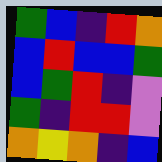[["green", "blue", "indigo", "red", "orange"], ["blue", "red", "blue", "blue", "green"], ["blue", "green", "red", "indigo", "violet"], ["green", "indigo", "red", "red", "violet"], ["orange", "yellow", "orange", "indigo", "blue"]]